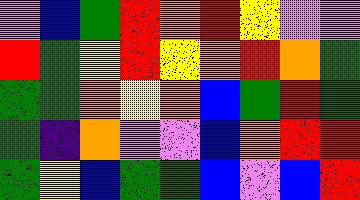[["violet", "blue", "green", "red", "orange", "red", "yellow", "violet", "violet"], ["red", "green", "yellow", "red", "yellow", "orange", "red", "orange", "green"], ["green", "green", "orange", "yellow", "orange", "blue", "green", "red", "green"], ["green", "indigo", "orange", "violet", "violet", "blue", "orange", "red", "red"], ["green", "yellow", "blue", "green", "green", "blue", "violet", "blue", "red"]]